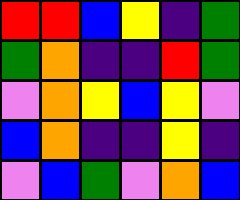[["red", "red", "blue", "yellow", "indigo", "green"], ["green", "orange", "indigo", "indigo", "red", "green"], ["violet", "orange", "yellow", "blue", "yellow", "violet"], ["blue", "orange", "indigo", "indigo", "yellow", "indigo"], ["violet", "blue", "green", "violet", "orange", "blue"]]